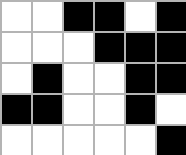[["white", "white", "black", "black", "white", "black"], ["white", "white", "white", "black", "black", "black"], ["white", "black", "white", "white", "black", "black"], ["black", "black", "white", "white", "black", "white"], ["white", "white", "white", "white", "white", "black"]]